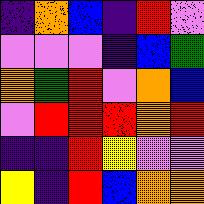[["indigo", "orange", "blue", "indigo", "red", "violet"], ["violet", "violet", "violet", "indigo", "blue", "green"], ["orange", "green", "red", "violet", "orange", "blue"], ["violet", "red", "red", "red", "orange", "red"], ["indigo", "indigo", "red", "yellow", "violet", "violet"], ["yellow", "indigo", "red", "blue", "orange", "orange"]]